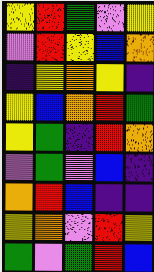[["yellow", "red", "green", "violet", "yellow"], ["violet", "red", "yellow", "blue", "orange"], ["indigo", "yellow", "orange", "yellow", "indigo"], ["yellow", "blue", "orange", "red", "green"], ["yellow", "green", "indigo", "red", "orange"], ["violet", "green", "violet", "blue", "indigo"], ["orange", "red", "blue", "indigo", "indigo"], ["yellow", "orange", "violet", "red", "yellow"], ["green", "violet", "green", "red", "blue"]]